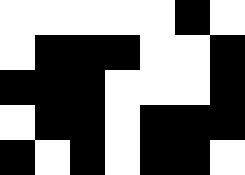[["white", "white", "white", "white", "white", "black", "white"], ["white", "black", "black", "black", "white", "white", "black"], ["black", "black", "black", "white", "white", "white", "black"], ["white", "black", "black", "white", "black", "black", "black"], ["black", "white", "black", "white", "black", "black", "white"]]